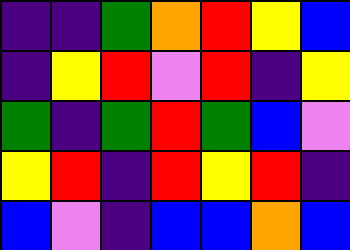[["indigo", "indigo", "green", "orange", "red", "yellow", "blue"], ["indigo", "yellow", "red", "violet", "red", "indigo", "yellow"], ["green", "indigo", "green", "red", "green", "blue", "violet"], ["yellow", "red", "indigo", "red", "yellow", "red", "indigo"], ["blue", "violet", "indigo", "blue", "blue", "orange", "blue"]]